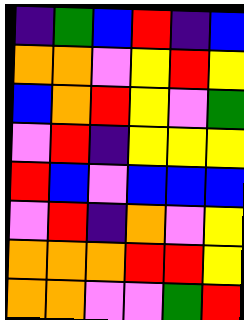[["indigo", "green", "blue", "red", "indigo", "blue"], ["orange", "orange", "violet", "yellow", "red", "yellow"], ["blue", "orange", "red", "yellow", "violet", "green"], ["violet", "red", "indigo", "yellow", "yellow", "yellow"], ["red", "blue", "violet", "blue", "blue", "blue"], ["violet", "red", "indigo", "orange", "violet", "yellow"], ["orange", "orange", "orange", "red", "red", "yellow"], ["orange", "orange", "violet", "violet", "green", "red"]]